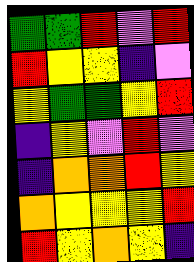[["green", "green", "red", "violet", "red"], ["red", "yellow", "yellow", "indigo", "violet"], ["yellow", "green", "green", "yellow", "red"], ["indigo", "yellow", "violet", "red", "violet"], ["indigo", "orange", "orange", "red", "yellow"], ["orange", "yellow", "yellow", "yellow", "red"], ["red", "yellow", "orange", "yellow", "indigo"]]